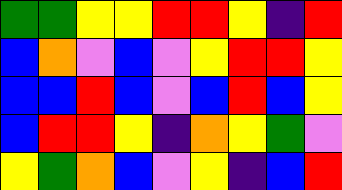[["green", "green", "yellow", "yellow", "red", "red", "yellow", "indigo", "red"], ["blue", "orange", "violet", "blue", "violet", "yellow", "red", "red", "yellow"], ["blue", "blue", "red", "blue", "violet", "blue", "red", "blue", "yellow"], ["blue", "red", "red", "yellow", "indigo", "orange", "yellow", "green", "violet"], ["yellow", "green", "orange", "blue", "violet", "yellow", "indigo", "blue", "red"]]